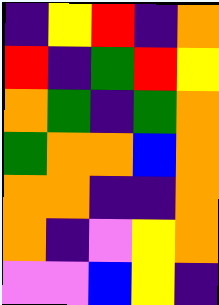[["indigo", "yellow", "red", "indigo", "orange"], ["red", "indigo", "green", "red", "yellow"], ["orange", "green", "indigo", "green", "orange"], ["green", "orange", "orange", "blue", "orange"], ["orange", "orange", "indigo", "indigo", "orange"], ["orange", "indigo", "violet", "yellow", "orange"], ["violet", "violet", "blue", "yellow", "indigo"]]